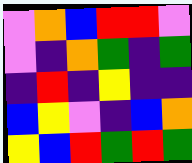[["violet", "orange", "blue", "red", "red", "violet"], ["violet", "indigo", "orange", "green", "indigo", "green"], ["indigo", "red", "indigo", "yellow", "indigo", "indigo"], ["blue", "yellow", "violet", "indigo", "blue", "orange"], ["yellow", "blue", "red", "green", "red", "green"]]